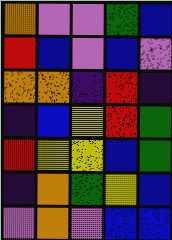[["orange", "violet", "violet", "green", "blue"], ["red", "blue", "violet", "blue", "violet"], ["orange", "orange", "indigo", "red", "indigo"], ["indigo", "blue", "yellow", "red", "green"], ["red", "yellow", "yellow", "blue", "green"], ["indigo", "orange", "green", "yellow", "blue"], ["violet", "orange", "violet", "blue", "blue"]]